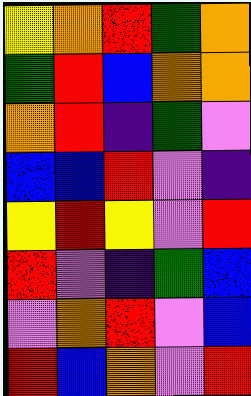[["yellow", "orange", "red", "green", "orange"], ["green", "red", "blue", "orange", "orange"], ["orange", "red", "indigo", "green", "violet"], ["blue", "blue", "red", "violet", "indigo"], ["yellow", "red", "yellow", "violet", "red"], ["red", "violet", "indigo", "green", "blue"], ["violet", "orange", "red", "violet", "blue"], ["red", "blue", "orange", "violet", "red"]]